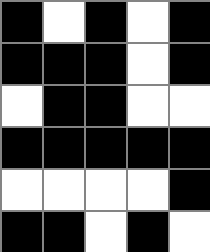[["black", "white", "black", "white", "black"], ["black", "black", "black", "white", "black"], ["white", "black", "black", "white", "white"], ["black", "black", "black", "black", "black"], ["white", "white", "white", "white", "black"], ["black", "black", "white", "black", "white"]]